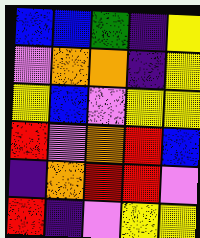[["blue", "blue", "green", "indigo", "yellow"], ["violet", "orange", "orange", "indigo", "yellow"], ["yellow", "blue", "violet", "yellow", "yellow"], ["red", "violet", "orange", "red", "blue"], ["indigo", "orange", "red", "red", "violet"], ["red", "indigo", "violet", "yellow", "yellow"]]